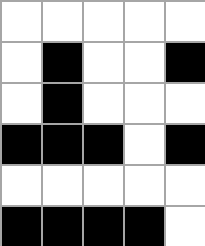[["white", "white", "white", "white", "white"], ["white", "black", "white", "white", "black"], ["white", "black", "white", "white", "white"], ["black", "black", "black", "white", "black"], ["white", "white", "white", "white", "white"], ["black", "black", "black", "black", "white"]]